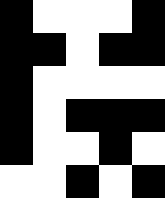[["black", "white", "white", "white", "black"], ["black", "black", "white", "black", "black"], ["black", "white", "white", "white", "white"], ["black", "white", "black", "black", "black"], ["black", "white", "white", "black", "white"], ["white", "white", "black", "white", "black"]]